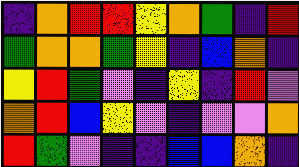[["indigo", "orange", "red", "red", "yellow", "orange", "green", "indigo", "red"], ["green", "orange", "orange", "green", "yellow", "indigo", "blue", "orange", "indigo"], ["yellow", "red", "green", "violet", "indigo", "yellow", "indigo", "red", "violet"], ["orange", "red", "blue", "yellow", "violet", "indigo", "violet", "violet", "orange"], ["red", "green", "violet", "indigo", "indigo", "blue", "blue", "orange", "indigo"]]